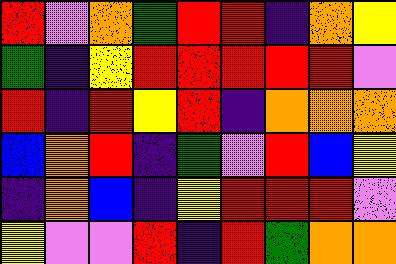[["red", "violet", "orange", "green", "red", "red", "indigo", "orange", "yellow"], ["green", "indigo", "yellow", "red", "red", "red", "red", "red", "violet"], ["red", "indigo", "red", "yellow", "red", "indigo", "orange", "orange", "orange"], ["blue", "orange", "red", "indigo", "green", "violet", "red", "blue", "yellow"], ["indigo", "orange", "blue", "indigo", "yellow", "red", "red", "red", "violet"], ["yellow", "violet", "violet", "red", "indigo", "red", "green", "orange", "orange"]]